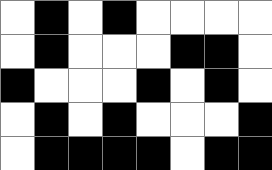[["white", "black", "white", "black", "white", "white", "white", "white"], ["white", "black", "white", "white", "white", "black", "black", "white"], ["black", "white", "white", "white", "black", "white", "black", "white"], ["white", "black", "white", "black", "white", "white", "white", "black"], ["white", "black", "black", "black", "black", "white", "black", "black"]]